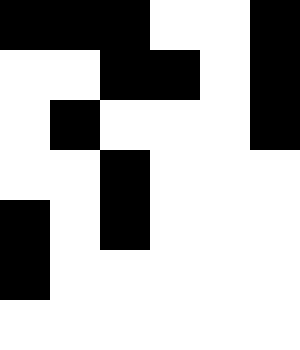[["black", "black", "black", "white", "white", "black"], ["white", "white", "black", "black", "white", "black"], ["white", "black", "white", "white", "white", "black"], ["white", "white", "black", "white", "white", "white"], ["black", "white", "black", "white", "white", "white"], ["black", "white", "white", "white", "white", "white"], ["white", "white", "white", "white", "white", "white"]]